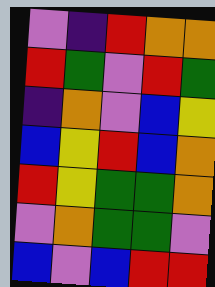[["violet", "indigo", "red", "orange", "orange"], ["red", "green", "violet", "red", "green"], ["indigo", "orange", "violet", "blue", "yellow"], ["blue", "yellow", "red", "blue", "orange"], ["red", "yellow", "green", "green", "orange"], ["violet", "orange", "green", "green", "violet"], ["blue", "violet", "blue", "red", "red"]]